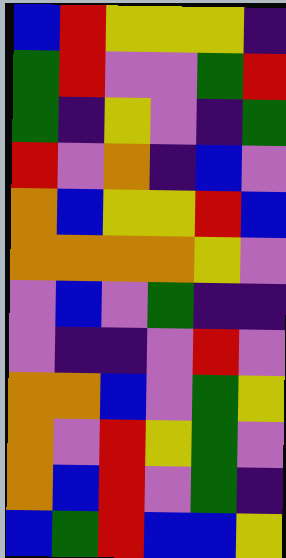[["blue", "red", "yellow", "yellow", "yellow", "indigo"], ["green", "red", "violet", "violet", "green", "red"], ["green", "indigo", "yellow", "violet", "indigo", "green"], ["red", "violet", "orange", "indigo", "blue", "violet"], ["orange", "blue", "yellow", "yellow", "red", "blue"], ["orange", "orange", "orange", "orange", "yellow", "violet"], ["violet", "blue", "violet", "green", "indigo", "indigo"], ["violet", "indigo", "indigo", "violet", "red", "violet"], ["orange", "orange", "blue", "violet", "green", "yellow"], ["orange", "violet", "red", "yellow", "green", "violet"], ["orange", "blue", "red", "violet", "green", "indigo"], ["blue", "green", "red", "blue", "blue", "yellow"]]